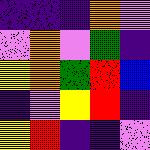[["indigo", "indigo", "indigo", "orange", "violet"], ["violet", "orange", "violet", "green", "indigo"], ["yellow", "orange", "green", "red", "blue"], ["indigo", "violet", "yellow", "red", "indigo"], ["yellow", "red", "indigo", "indigo", "violet"]]